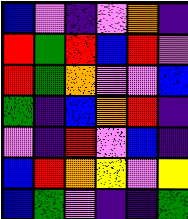[["blue", "violet", "indigo", "violet", "orange", "indigo"], ["red", "green", "red", "blue", "red", "violet"], ["red", "green", "orange", "violet", "violet", "blue"], ["green", "indigo", "blue", "orange", "red", "indigo"], ["violet", "indigo", "red", "violet", "blue", "indigo"], ["blue", "red", "orange", "yellow", "violet", "yellow"], ["blue", "green", "violet", "indigo", "indigo", "green"]]